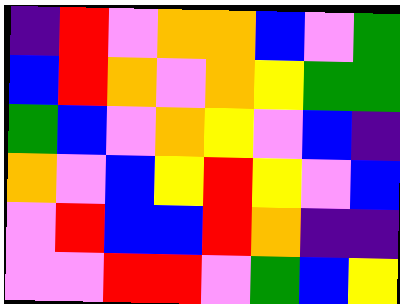[["indigo", "red", "violet", "orange", "orange", "blue", "violet", "green"], ["blue", "red", "orange", "violet", "orange", "yellow", "green", "green"], ["green", "blue", "violet", "orange", "yellow", "violet", "blue", "indigo"], ["orange", "violet", "blue", "yellow", "red", "yellow", "violet", "blue"], ["violet", "red", "blue", "blue", "red", "orange", "indigo", "indigo"], ["violet", "violet", "red", "red", "violet", "green", "blue", "yellow"]]